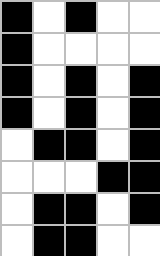[["black", "white", "black", "white", "white"], ["black", "white", "white", "white", "white"], ["black", "white", "black", "white", "black"], ["black", "white", "black", "white", "black"], ["white", "black", "black", "white", "black"], ["white", "white", "white", "black", "black"], ["white", "black", "black", "white", "black"], ["white", "black", "black", "white", "white"]]